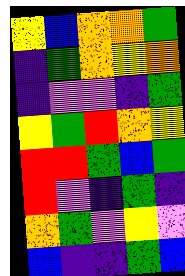[["yellow", "blue", "orange", "orange", "green"], ["indigo", "green", "orange", "yellow", "orange"], ["indigo", "violet", "violet", "indigo", "green"], ["yellow", "green", "red", "orange", "yellow"], ["red", "red", "green", "blue", "green"], ["red", "violet", "indigo", "green", "indigo"], ["orange", "green", "violet", "yellow", "violet"], ["blue", "indigo", "indigo", "green", "blue"]]